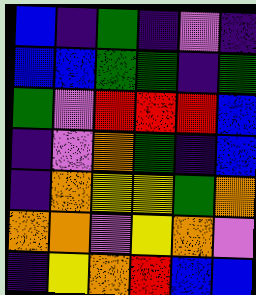[["blue", "indigo", "green", "indigo", "violet", "indigo"], ["blue", "blue", "green", "green", "indigo", "green"], ["green", "violet", "red", "red", "red", "blue"], ["indigo", "violet", "orange", "green", "indigo", "blue"], ["indigo", "orange", "yellow", "yellow", "green", "orange"], ["orange", "orange", "violet", "yellow", "orange", "violet"], ["indigo", "yellow", "orange", "red", "blue", "blue"]]